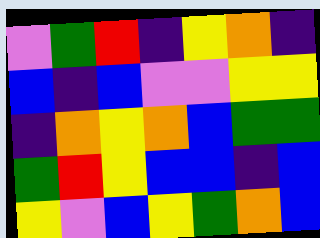[["violet", "green", "red", "indigo", "yellow", "orange", "indigo"], ["blue", "indigo", "blue", "violet", "violet", "yellow", "yellow"], ["indigo", "orange", "yellow", "orange", "blue", "green", "green"], ["green", "red", "yellow", "blue", "blue", "indigo", "blue"], ["yellow", "violet", "blue", "yellow", "green", "orange", "blue"]]